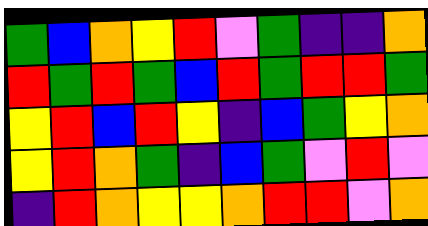[["green", "blue", "orange", "yellow", "red", "violet", "green", "indigo", "indigo", "orange"], ["red", "green", "red", "green", "blue", "red", "green", "red", "red", "green"], ["yellow", "red", "blue", "red", "yellow", "indigo", "blue", "green", "yellow", "orange"], ["yellow", "red", "orange", "green", "indigo", "blue", "green", "violet", "red", "violet"], ["indigo", "red", "orange", "yellow", "yellow", "orange", "red", "red", "violet", "orange"]]